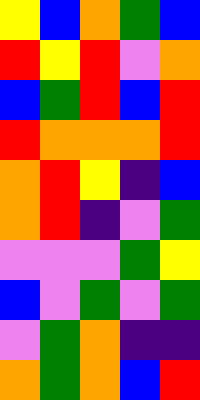[["yellow", "blue", "orange", "green", "blue"], ["red", "yellow", "red", "violet", "orange"], ["blue", "green", "red", "blue", "red"], ["red", "orange", "orange", "orange", "red"], ["orange", "red", "yellow", "indigo", "blue"], ["orange", "red", "indigo", "violet", "green"], ["violet", "violet", "violet", "green", "yellow"], ["blue", "violet", "green", "violet", "green"], ["violet", "green", "orange", "indigo", "indigo"], ["orange", "green", "orange", "blue", "red"]]